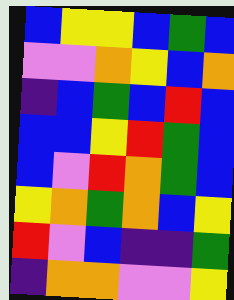[["blue", "yellow", "yellow", "blue", "green", "blue"], ["violet", "violet", "orange", "yellow", "blue", "orange"], ["indigo", "blue", "green", "blue", "red", "blue"], ["blue", "blue", "yellow", "red", "green", "blue"], ["blue", "violet", "red", "orange", "green", "blue"], ["yellow", "orange", "green", "orange", "blue", "yellow"], ["red", "violet", "blue", "indigo", "indigo", "green"], ["indigo", "orange", "orange", "violet", "violet", "yellow"]]